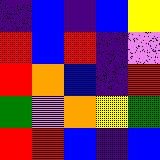[["indigo", "blue", "indigo", "blue", "yellow"], ["red", "blue", "red", "indigo", "violet"], ["red", "orange", "blue", "indigo", "red"], ["green", "violet", "orange", "yellow", "green"], ["red", "red", "blue", "indigo", "blue"]]